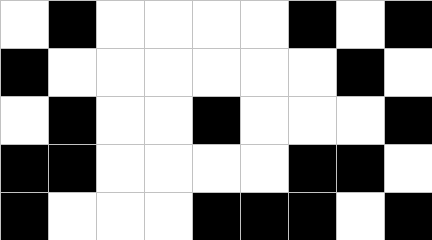[["white", "black", "white", "white", "white", "white", "black", "white", "black"], ["black", "white", "white", "white", "white", "white", "white", "black", "white"], ["white", "black", "white", "white", "black", "white", "white", "white", "black"], ["black", "black", "white", "white", "white", "white", "black", "black", "white"], ["black", "white", "white", "white", "black", "black", "black", "white", "black"]]